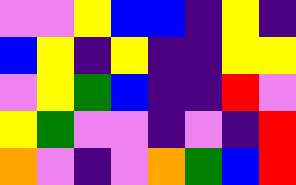[["violet", "violet", "yellow", "blue", "blue", "indigo", "yellow", "indigo"], ["blue", "yellow", "indigo", "yellow", "indigo", "indigo", "yellow", "yellow"], ["violet", "yellow", "green", "blue", "indigo", "indigo", "red", "violet"], ["yellow", "green", "violet", "violet", "indigo", "violet", "indigo", "red"], ["orange", "violet", "indigo", "violet", "orange", "green", "blue", "red"]]